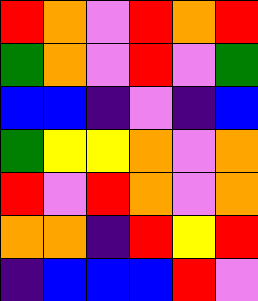[["red", "orange", "violet", "red", "orange", "red"], ["green", "orange", "violet", "red", "violet", "green"], ["blue", "blue", "indigo", "violet", "indigo", "blue"], ["green", "yellow", "yellow", "orange", "violet", "orange"], ["red", "violet", "red", "orange", "violet", "orange"], ["orange", "orange", "indigo", "red", "yellow", "red"], ["indigo", "blue", "blue", "blue", "red", "violet"]]